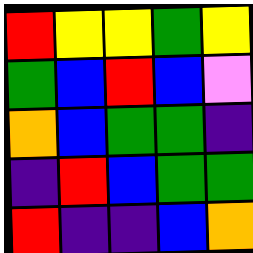[["red", "yellow", "yellow", "green", "yellow"], ["green", "blue", "red", "blue", "violet"], ["orange", "blue", "green", "green", "indigo"], ["indigo", "red", "blue", "green", "green"], ["red", "indigo", "indigo", "blue", "orange"]]